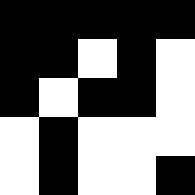[["black", "black", "black", "black", "black"], ["black", "black", "white", "black", "white"], ["black", "white", "black", "black", "white"], ["white", "black", "white", "white", "white"], ["white", "black", "white", "white", "black"]]